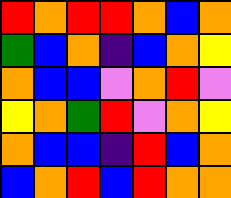[["red", "orange", "red", "red", "orange", "blue", "orange"], ["green", "blue", "orange", "indigo", "blue", "orange", "yellow"], ["orange", "blue", "blue", "violet", "orange", "red", "violet"], ["yellow", "orange", "green", "red", "violet", "orange", "yellow"], ["orange", "blue", "blue", "indigo", "red", "blue", "orange"], ["blue", "orange", "red", "blue", "red", "orange", "orange"]]